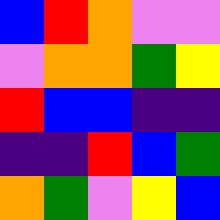[["blue", "red", "orange", "violet", "violet"], ["violet", "orange", "orange", "green", "yellow"], ["red", "blue", "blue", "indigo", "indigo"], ["indigo", "indigo", "red", "blue", "green"], ["orange", "green", "violet", "yellow", "blue"]]